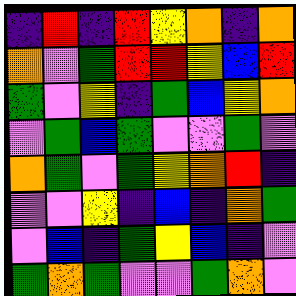[["indigo", "red", "indigo", "red", "yellow", "orange", "indigo", "orange"], ["orange", "violet", "green", "red", "red", "yellow", "blue", "red"], ["green", "violet", "yellow", "indigo", "green", "blue", "yellow", "orange"], ["violet", "green", "blue", "green", "violet", "violet", "green", "violet"], ["orange", "green", "violet", "green", "yellow", "orange", "red", "indigo"], ["violet", "violet", "yellow", "indigo", "blue", "indigo", "orange", "green"], ["violet", "blue", "indigo", "green", "yellow", "blue", "indigo", "violet"], ["green", "orange", "green", "violet", "violet", "green", "orange", "violet"]]